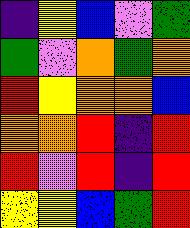[["indigo", "yellow", "blue", "violet", "green"], ["green", "violet", "orange", "green", "orange"], ["red", "yellow", "orange", "orange", "blue"], ["orange", "orange", "red", "indigo", "red"], ["red", "violet", "red", "indigo", "red"], ["yellow", "yellow", "blue", "green", "red"]]